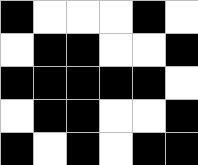[["black", "white", "white", "white", "black", "white"], ["white", "black", "black", "white", "white", "black"], ["black", "black", "black", "black", "black", "white"], ["white", "black", "black", "white", "white", "black"], ["black", "white", "black", "white", "black", "black"]]